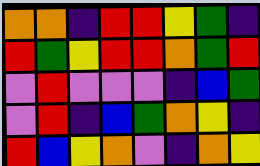[["orange", "orange", "indigo", "red", "red", "yellow", "green", "indigo"], ["red", "green", "yellow", "red", "red", "orange", "green", "red"], ["violet", "red", "violet", "violet", "violet", "indigo", "blue", "green"], ["violet", "red", "indigo", "blue", "green", "orange", "yellow", "indigo"], ["red", "blue", "yellow", "orange", "violet", "indigo", "orange", "yellow"]]